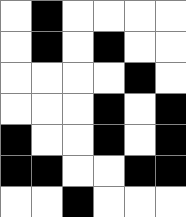[["white", "black", "white", "white", "white", "white"], ["white", "black", "white", "black", "white", "white"], ["white", "white", "white", "white", "black", "white"], ["white", "white", "white", "black", "white", "black"], ["black", "white", "white", "black", "white", "black"], ["black", "black", "white", "white", "black", "black"], ["white", "white", "black", "white", "white", "white"]]